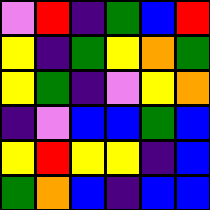[["violet", "red", "indigo", "green", "blue", "red"], ["yellow", "indigo", "green", "yellow", "orange", "green"], ["yellow", "green", "indigo", "violet", "yellow", "orange"], ["indigo", "violet", "blue", "blue", "green", "blue"], ["yellow", "red", "yellow", "yellow", "indigo", "blue"], ["green", "orange", "blue", "indigo", "blue", "blue"]]